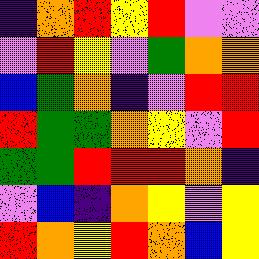[["indigo", "orange", "red", "yellow", "red", "violet", "violet"], ["violet", "red", "yellow", "violet", "green", "orange", "orange"], ["blue", "green", "orange", "indigo", "violet", "red", "red"], ["red", "green", "green", "orange", "yellow", "violet", "red"], ["green", "green", "red", "red", "red", "orange", "indigo"], ["violet", "blue", "indigo", "orange", "yellow", "violet", "yellow"], ["red", "orange", "yellow", "red", "orange", "blue", "yellow"]]